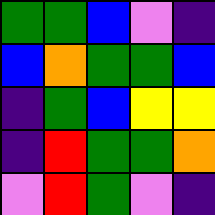[["green", "green", "blue", "violet", "indigo"], ["blue", "orange", "green", "green", "blue"], ["indigo", "green", "blue", "yellow", "yellow"], ["indigo", "red", "green", "green", "orange"], ["violet", "red", "green", "violet", "indigo"]]